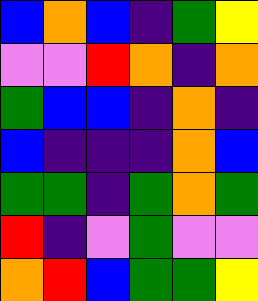[["blue", "orange", "blue", "indigo", "green", "yellow"], ["violet", "violet", "red", "orange", "indigo", "orange"], ["green", "blue", "blue", "indigo", "orange", "indigo"], ["blue", "indigo", "indigo", "indigo", "orange", "blue"], ["green", "green", "indigo", "green", "orange", "green"], ["red", "indigo", "violet", "green", "violet", "violet"], ["orange", "red", "blue", "green", "green", "yellow"]]